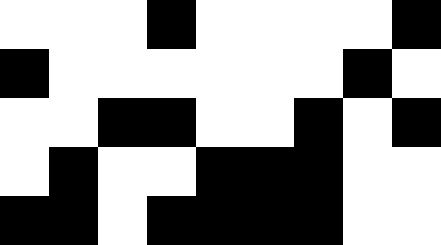[["white", "white", "white", "black", "white", "white", "white", "white", "black"], ["black", "white", "white", "white", "white", "white", "white", "black", "white"], ["white", "white", "black", "black", "white", "white", "black", "white", "black"], ["white", "black", "white", "white", "black", "black", "black", "white", "white"], ["black", "black", "white", "black", "black", "black", "black", "white", "white"]]